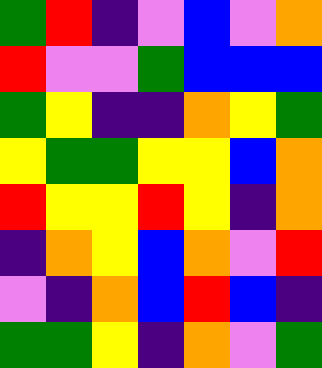[["green", "red", "indigo", "violet", "blue", "violet", "orange"], ["red", "violet", "violet", "green", "blue", "blue", "blue"], ["green", "yellow", "indigo", "indigo", "orange", "yellow", "green"], ["yellow", "green", "green", "yellow", "yellow", "blue", "orange"], ["red", "yellow", "yellow", "red", "yellow", "indigo", "orange"], ["indigo", "orange", "yellow", "blue", "orange", "violet", "red"], ["violet", "indigo", "orange", "blue", "red", "blue", "indigo"], ["green", "green", "yellow", "indigo", "orange", "violet", "green"]]